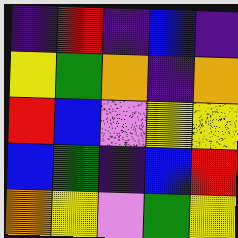[["indigo", "red", "indigo", "blue", "indigo"], ["yellow", "green", "orange", "indigo", "orange"], ["red", "blue", "violet", "yellow", "yellow"], ["blue", "green", "indigo", "blue", "red"], ["orange", "yellow", "violet", "green", "yellow"]]